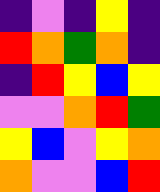[["indigo", "violet", "indigo", "yellow", "indigo"], ["red", "orange", "green", "orange", "indigo"], ["indigo", "red", "yellow", "blue", "yellow"], ["violet", "violet", "orange", "red", "green"], ["yellow", "blue", "violet", "yellow", "orange"], ["orange", "violet", "violet", "blue", "red"]]